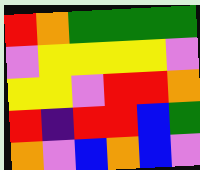[["red", "orange", "green", "green", "green", "green"], ["violet", "yellow", "yellow", "yellow", "yellow", "violet"], ["yellow", "yellow", "violet", "red", "red", "orange"], ["red", "indigo", "red", "red", "blue", "green"], ["orange", "violet", "blue", "orange", "blue", "violet"]]